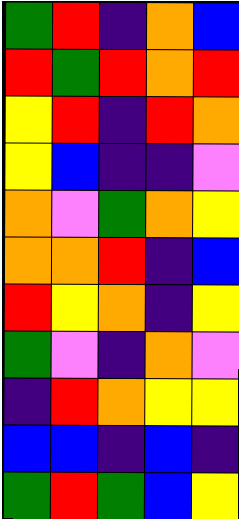[["green", "red", "indigo", "orange", "blue"], ["red", "green", "red", "orange", "red"], ["yellow", "red", "indigo", "red", "orange"], ["yellow", "blue", "indigo", "indigo", "violet"], ["orange", "violet", "green", "orange", "yellow"], ["orange", "orange", "red", "indigo", "blue"], ["red", "yellow", "orange", "indigo", "yellow"], ["green", "violet", "indigo", "orange", "violet"], ["indigo", "red", "orange", "yellow", "yellow"], ["blue", "blue", "indigo", "blue", "indigo"], ["green", "red", "green", "blue", "yellow"]]